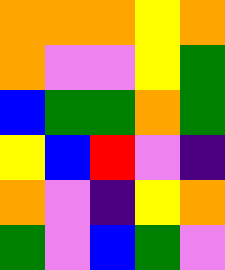[["orange", "orange", "orange", "yellow", "orange"], ["orange", "violet", "violet", "yellow", "green"], ["blue", "green", "green", "orange", "green"], ["yellow", "blue", "red", "violet", "indigo"], ["orange", "violet", "indigo", "yellow", "orange"], ["green", "violet", "blue", "green", "violet"]]